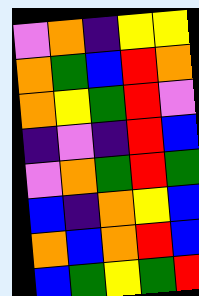[["violet", "orange", "indigo", "yellow", "yellow"], ["orange", "green", "blue", "red", "orange"], ["orange", "yellow", "green", "red", "violet"], ["indigo", "violet", "indigo", "red", "blue"], ["violet", "orange", "green", "red", "green"], ["blue", "indigo", "orange", "yellow", "blue"], ["orange", "blue", "orange", "red", "blue"], ["blue", "green", "yellow", "green", "red"]]